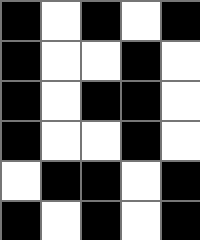[["black", "white", "black", "white", "black"], ["black", "white", "white", "black", "white"], ["black", "white", "black", "black", "white"], ["black", "white", "white", "black", "white"], ["white", "black", "black", "white", "black"], ["black", "white", "black", "white", "black"]]